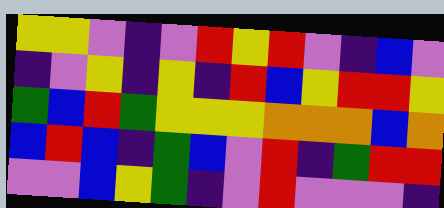[["yellow", "yellow", "violet", "indigo", "violet", "red", "yellow", "red", "violet", "indigo", "blue", "violet"], ["indigo", "violet", "yellow", "indigo", "yellow", "indigo", "red", "blue", "yellow", "red", "red", "yellow"], ["green", "blue", "red", "green", "yellow", "yellow", "yellow", "orange", "orange", "orange", "blue", "orange"], ["blue", "red", "blue", "indigo", "green", "blue", "violet", "red", "indigo", "green", "red", "red"], ["violet", "violet", "blue", "yellow", "green", "indigo", "violet", "red", "violet", "violet", "violet", "indigo"]]